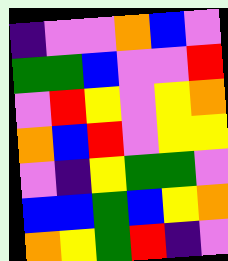[["indigo", "violet", "violet", "orange", "blue", "violet"], ["green", "green", "blue", "violet", "violet", "red"], ["violet", "red", "yellow", "violet", "yellow", "orange"], ["orange", "blue", "red", "violet", "yellow", "yellow"], ["violet", "indigo", "yellow", "green", "green", "violet"], ["blue", "blue", "green", "blue", "yellow", "orange"], ["orange", "yellow", "green", "red", "indigo", "violet"]]